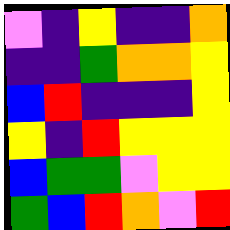[["violet", "indigo", "yellow", "indigo", "indigo", "orange"], ["indigo", "indigo", "green", "orange", "orange", "yellow"], ["blue", "red", "indigo", "indigo", "indigo", "yellow"], ["yellow", "indigo", "red", "yellow", "yellow", "yellow"], ["blue", "green", "green", "violet", "yellow", "yellow"], ["green", "blue", "red", "orange", "violet", "red"]]